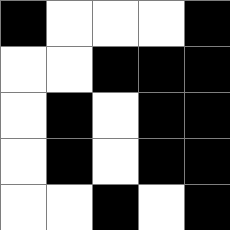[["black", "white", "white", "white", "black"], ["white", "white", "black", "black", "black"], ["white", "black", "white", "black", "black"], ["white", "black", "white", "black", "black"], ["white", "white", "black", "white", "black"]]